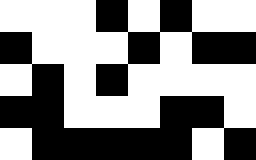[["white", "white", "white", "black", "white", "black", "white", "white"], ["black", "white", "white", "white", "black", "white", "black", "black"], ["white", "black", "white", "black", "white", "white", "white", "white"], ["black", "black", "white", "white", "white", "black", "black", "white"], ["white", "black", "black", "black", "black", "black", "white", "black"]]